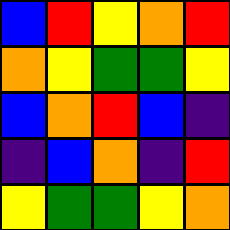[["blue", "red", "yellow", "orange", "red"], ["orange", "yellow", "green", "green", "yellow"], ["blue", "orange", "red", "blue", "indigo"], ["indigo", "blue", "orange", "indigo", "red"], ["yellow", "green", "green", "yellow", "orange"]]